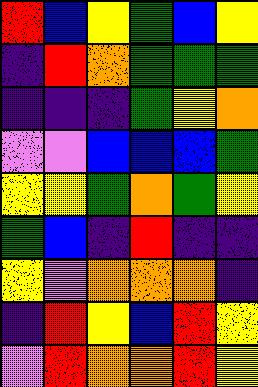[["red", "blue", "yellow", "green", "blue", "yellow"], ["indigo", "red", "orange", "green", "green", "green"], ["indigo", "indigo", "indigo", "green", "yellow", "orange"], ["violet", "violet", "blue", "blue", "blue", "green"], ["yellow", "yellow", "green", "orange", "green", "yellow"], ["green", "blue", "indigo", "red", "indigo", "indigo"], ["yellow", "violet", "orange", "orange", "orange", "indigo"], ["indigo", "red", "yellow", "blue", "red", "yellow"], ["violet", "red", "orange", "orange", "red", "yellow"]]